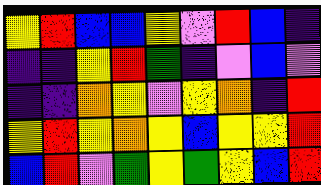[["yellow", "red", "blue", "blue", "yellow", "violet", "red", "blue", "indigo"], ["indigo", "indigo", "yellow", "red", "green", "indigo", "violet", "blue", "violet"], ["indigo", "indigo", "orange", "yellow", "violet", "yellow", "orange", "indigo", "red"], ["yellow", "red", "yellow", "orange", "yellow", "blue", "yellow", "yellow", "red"], ["blue", "red", "violet", "green", "yellow", "green", "yellow", "blue", "red"]]